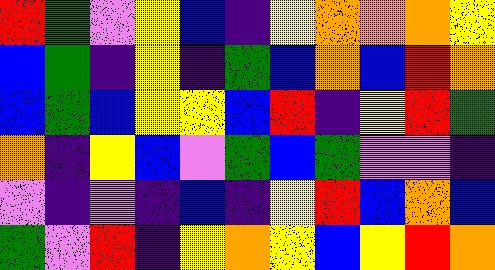[["red", "green", "violet", "yellow", "blue", "indigo", "yellow", "orange", "orange", "orange", "yellow"], ["blue", "green", "indigo", "yellow", "indigo", "green", "blue", "orange", "blue", "red", "orange"], ["blue", "green", "blue", "yellow", "yellow", "blue", "red", "indigo", "yellow", "red", "green"], ["orange", "indigo", "yellow", "blue", "violet", "green", "blue", "green", "violet", "violet", "indigo"], ["violet", "indigo", "violet", "indigo", "blue", "indigo", "yellow", "red", "blue", "orange", "blue"], ["green", "violet", "red", "indigo", "yellow", "orange", "yellow", "blue", "yellow", "red", "orange"]]